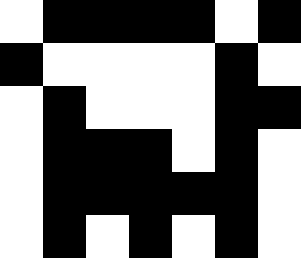[["white", "black", "black", "black", "black", "white", "black"], ["black", "white", "white", "white", "white", "black", "white"], ["white", "black", "white", "white", "white", "black", "black"], ["white", "black", "black", "black", "white", "black", "white"], ["white", "black", "black", "black", "black", "black", "white"], ["white", "black", "white", "black", "white", "black", "white"]]